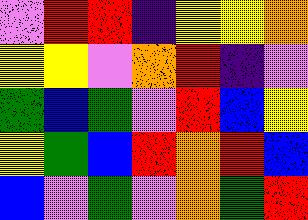[["violet", "red", "red", "indigo", "yellow", "yellow", "orange"], ["yellow", "yellow", "violet", "orange", "red", "indigo", "violet"], ["green", "blue", "green", "violet", "red", "blue", "yellow"], ["yellow", "green", "blue", "red", "orange", "red", "blue"], ["blue", "violet", "green", "violet", "orange", "green", "red"]]